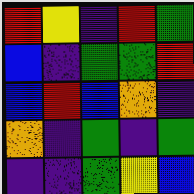[["red", "yellow", "indigo", "red", "green"], ["blue", "indigo", "green", "green", "red"], ["blue", "red", "blue", "orange", "indigo"], ["orange", "indigo", "green", "indigo", "green"], ["indigo", "indigo", "green", "yellow", "blue"]]